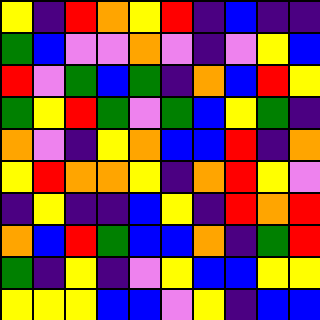[["yellow", "indigo", "red", "orange", "yellow", "red", "indigo", "blue", "indigo", "indigo"], ["green", "blue", "violet", "violet", "orange", "violet", "indigo", "violet", "yellow", "blue"], ["red", "violet", "green", "blue", "green", "indigo", "orange", "blue", "red", "yellow"], ["green", "yellow", "red", "green", "violet", "green", "blue", "yellow", "green", "indigo"], ["orange", "violet", "indigo", "yellow", "orange", "blue", "blue", "red", "indigo", "orange"], ["yellow", "red", "orange", "orange", "yellow", "indigo", "orange", "red", "yellow", "violet"], ["indigo", "yellow", "indigo", "indigo", "blue", "yellow", "indigo", "red", "orange", "red"], ["orange", "blue", "red", "green", "blue", "blue", "orange", "indigo", "green", "red"], ["green", "indigo", "yellow", "indigo", "violet", "yellow", "blue", "blue", "yellow", "yellow"], ["yellow", "yellow", "yellow", "blue", "blue", "violet", "yellow", "indigo", "blue", "blue"]]